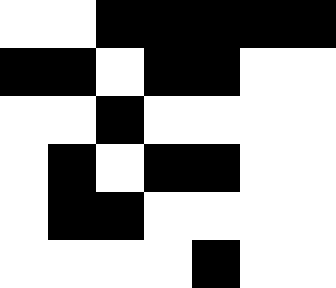[["white", "white", "black", "black", "black", "black", "black"], ["black", "black", "white", "black", "black", "white", "white"], ["white", "white", "black", "white", "white", "white", "white"], ["white", "black", "white", "black", "black", "white", "white"], ["white", "black", "black", "white", "white", "white", "white"], ["white", "white", "white", "white", "black", "white", "white"]]